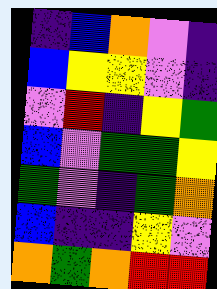[["indigo", "blue", "orange", "violet", "indigo"], ["blue", "yellow", "yellow", "violet", "indigo"], ["violet", "red", "indigo", "yellow", "green"], ["blue", "violet", "green", "green", "yellow"], ["green", "violet", "indigo", "green", "orange"], ["blue", "indigo", "indigo", "yellow", "violet"], ["orange", "green", "orange", "red", "red"]]